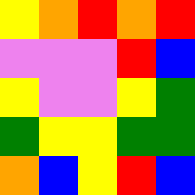[["yellow", "orange", "red", "orange", "red"], ["violet", "violet", "violet", "red", "blue"], ["yellow", "violet", "violet", "yellow", "green"], ["green", "yellow", "yellow", "green", "green"], ["orange", "blue", "yellow", "red", "blue"]]